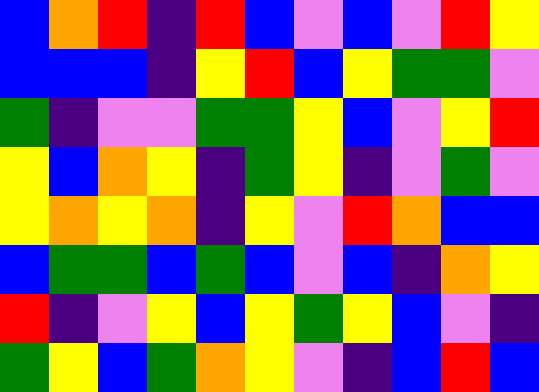[["blue", "orange", "red", "indigo", "red", "blue", "violet", "blue", "violet", "red", "yellow"], ["blue", "blue", "blue", "indigo", "yellow", "red", "blue", "yellow", "green", "green", "violet"], ["green", "indigo", "violet", "violet", "green", "green", "yellow", "blue", "violet", "yellow", "red"], ["yellow", "blue", "orange", "yellow", "indigo", "green", "yellow", "indigo", "violet", "green", "violet"], ["yellow", "orange", "yellow", "orange", "indigo", "yellow", "violet", "red", "orange", "blue", "blue"], ["blue", "green", "green", "blue", "green", "blue", "violet", "blue", "indigo", "orange", "yellow"], ["red", "indigo", "violet", "yellow", "blue", "yellow", "green", "yellow", "blue", "violet", "indigo"], ["green", "yellow", "blue", "green", "orange", "yellow", "violet", "indigo", "blue", "red", "blue"]]